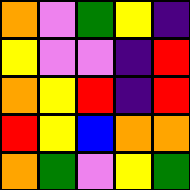[["orange", "violet", "green", "yellow", "indigo"], ["yellow", "violet", "violet", "indigo", "red"], ["orange", "yellow", "red", "indigo", "red"], ["red", "yellow", "blue", "orange", "orange"], ["orange", "green", "violet", "yellow", "green"]]